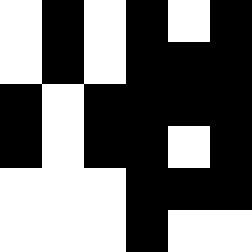[["white", "black", "white", "black", "white", "black"], ["white", "black", "white", "black", "black", "black"], ["black", "white", "black", "black", "black", "black"], ["black", "white", "black", "black", "white", "black"], ["white", "white", "white", "black", "black", "black"], ["white", "white", "white", "black", "white", "white"]]